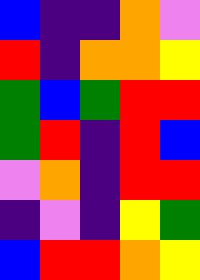[["blue", "indigo", "indigo", "orange", "violet"], ["red", "indigo", "orange", "orange", "yellow"], ["green", "blue", "green", "red", "red"], ["green", "red", "indigo", "red", "blue"], ["violet", "orange", "indigo", "red", "red"], ["indigo", "violet", "indigo", "yellow", "green"], ["blue", "red", "red", "orange", "yellow"]]